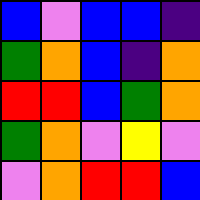[["blue", "violet", "blue", "blue", "indigo"], ["green", "orange", "blue", "indigo", "orange"], ["red", "red", "blue", "green", "orange"], ["green", "orange", "violet", "yellow", "violet"], ["violet", "orange", "red", "red", "blue"]]